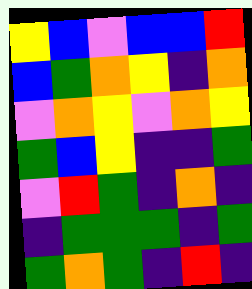[["yellow", "blue", "violet", "blue", "blue", "red"], ["blue", "green", "orange", "yellow", "indigo", "orange"], ["violet", "orange", "yellow", "violet", "orange", "yellow"], ["green", "blue", "yellow", "indigo", "indigo", "green"], ["violet", "red", "green", "indigo", "orange", "indigo"], ["indigo", "green", "green", "green", "indigo", "green"], ["green", "orange", "green", "indigo", "red", "indigo"]]